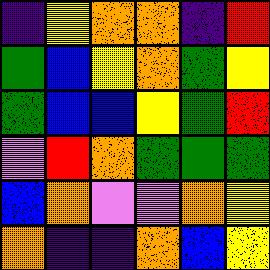[["indigo", "yellow", "orange", "orange", "indigo", "red"], ["green", "blue", "yellow", "orange", "green", "yellow"], ["green", "blue", "blue", "yellow", "green", "red"], ["violet", "red", "orange", "green", "green", "green"], ["blue", "orange", "violet", "violet", "orange", "yellow"], ["orange", "indigo", "indigo", "orange", "blue", "yellow"]]